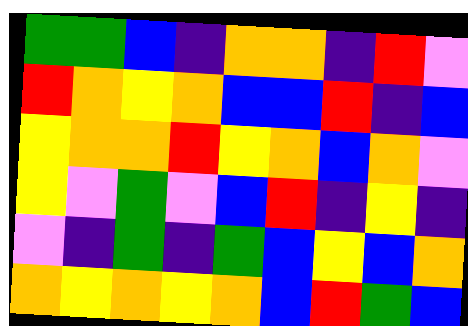[["green", "green", "blue", "indigo", "orange", "orange", "indigo", "red", "violet"], ["red", "orange", "yellow", "orange", "blue", "blue", "red", "indigo", "blue"], ["yellow", "orange", "orange", "red", "yellow", "orange", "blue", "orange", "violet"], ["yellow", "violet", "green", "violet", "blue", "red", "indigo", "yellow", "indigo"], ["violet", "indigo", "green", "indigo", "green", "blue", "yellow", "blue", "orange"], ["orange", "yellow", "orange", "yellow", "orange", "blue", "red", "green", "blue"]]